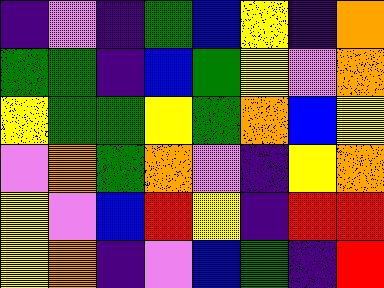[["indigo", "violet", "indigo", "green", "blue", "yellow", "indigo", "orange"], ["green", "green", "indigo", "blue", "green", "yellow", "violet", "orange"], ["yellow", "green", "green", "yellow", "green", "orange", "blue", "yellow"], ["violet", "orange", "green", "orange", "violet", "indigo", "yellow", "orange"], ["yellow", "violet", "blue", "red", "yellow", "indigo", "red", "red"], ["yellow", "orange", "indigo", "violet", "blue", "green", "indigo", "red"]]